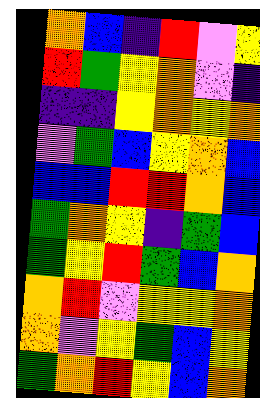[["orange", "blue", "indigo", "red", "violet", "yellow"], ["red", "green", "yellow", "orange", "violet", "indigo"], ["indigo", "indigo", "yellow", "orange", "yellow", "orange"], ["violet", "green", "blue", "yellow", "orange", "blue"], ["blue", "blue", "red", "red", "orange", "blue"], ["green", "orange", "yellow", "indigo", "green", "blue"], ["green", "yellow", "red", "green", "blue", "orange"], ["orange", "red", "violet", "yellow", "yellow", "orange"], ["orange", "violet", "yellow", "green", "blue", "yellow"], ["green", "orange", "red", "yellow", "blue", "orange"]]